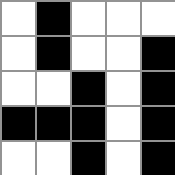[["white", "black", "white", "white", "white"], ["white", "black", "white", "white", "black"], ["white", "white", "black", "white", "black"], ["black", "black", "black", "white", "black"], ["white", "white", "black", "white", "black"]]